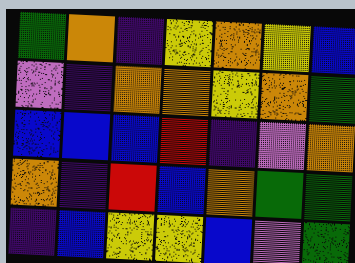[["green", "orange", "indigo", "yellow", "orange", "yellow", "blue"], ["violet", "indigo", "orange", "orange", "yellow", "orange", "green"], ["blue", "blue", "blue", "red", "indigo", "violet", "orange"], ["orange", "indigo", "red", "blue", "orange", "green", "green"], ["indigo", "blue", "yellow", "yellow", "blue", "violet", "green"]]